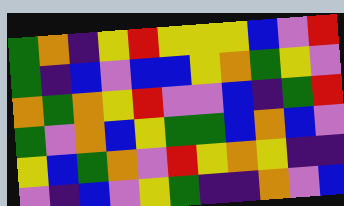[["green", "orange", "indigo", "yellow", "red", "yellow", "yellow", "yellow", "blue", "violet", "red"], ["green", "indigo", "blue", "violet", "blue", "blue", "yellow", "orange", "green", "yellow", "violet"], ["orange", "green", "orange", "yellow", "red", "violet", "violet", "blue", "indigo", "green", "red"], ["green", "violet", "orange", "blue", "yellow", "green", "green", "blue", "orange", "blue", "violet"], ["yellow", "blue", "green", "orange", "violet", "red", "yellow", "orange", "yellow", "indigo", "indigo"], ["violet", "indigo", "blue", "violet", "yellow", "green", "indigo", "indigo", "orange", "violet", "blue"]]